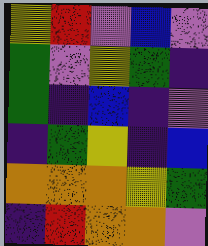[["yellow", "red", "violet", "blue", "violet"], ["green", "violet", "yellow", "green", "indigo"], ["green", "indigo", "blue", "indigo", "violet"], ["indigo", "green", "yellow", "indigo", "blue"], ["orange", "orange", "orange", "yellow", "green"], ["indigo", "red", "orange", "orange", "violet"]]